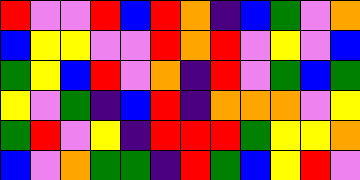[["red", "violet", "violet", "red", "blue", "red", "orange", "indigo", "blue", "green", "violet", "orange"], ["blue", "yellow", "yellow", "violet", "violet", "red", "orange", "red", "violet", "yellow", "violet", "blue"], ["green", "yellow", "blue", "red", "violet", "orange", "indigo", "red", "violet", "green", "blue", "green"], ["yellow", "violet", "green", "indigo", "blue", "red", "indigo", "orange", "orange", "orange", "violet", "yellow"], ["green", "red", "violet", "yellow", "indigo", "red", "red", "red", "green", "yellow", "yellow", "orange"], ["blue", "violet", "orange", "green", "green", "indigo", "red", "green", "blue", "yellow", "red", "violet"]]